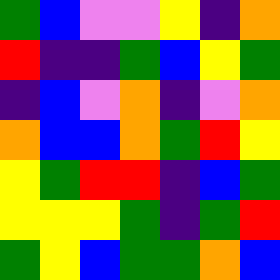[["green", "blue", "violet", "violet", "yellow", "indigo", "orange"], ["red", "indigo", "indigo", "green", "blue", "yellow", "green"], ["indigo", "blue", "violet", "orange", "indigo", "violet", "orange"], ["orange", "blue", "blue", "orange", "green", "red", "yellow"], ["yellow", "green", "red", "red", "indigo", "blue", "green"], ["yellow", "yellow", "yellow", "green", "indigo", "green", "red"], ["green", "yellow", "blue", "green", "green", "orange", "blue"]]